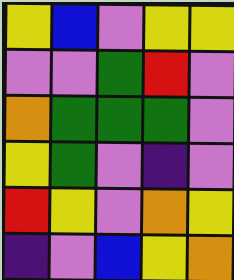[["yellow", "blue", "violet", "yellow", "yellow"], ["violet", "violet", "green", "red", "violet"], ["orange", "green", "green", "green", "violet"], ["yellow", "green", "violet", "indigo", "violet"], ["red", "yellow", "violet", "orange", "yellow"], ["indigo", "violet", "blue", "yellow", "orange"]]